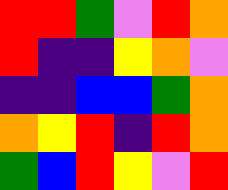[["red", "red", "green", "violet", "red", "orange"], ["red", "indigo", "indigo", "yellow", "orange", "violet"], ["indigo", "indigo", "blue", "blue", "green", "orange"], ["orange", "yellow", "red", "indigo", "red", "orange"], ["green", "blue", "red", "yellow", "violet", "red"]]